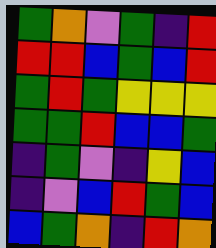[["green", "orange", "violet", "green", "indigo", "red"], ["red", "red", "blue", "green", "blue", "red"], ["green", "red", "green", "yellow", "yellow", "yellow"], ["green", "green", "red", "blue", "blue", "green"], ["indigo", "green", "violet", "indigo", "yellow", "blue"], ["indigo", "violet", "blue", "red", "green", "blue"], ["blue", "green", "orange", "indigo", "red", "orange"]]